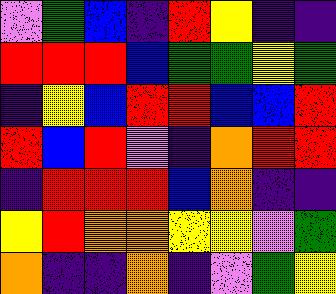[["violet", "green", "blue", "indigo", "red", "yellow", "indigo", "indigo"], ["red", "red", "red", "blue", "green", "green", "yellow", "green"], ["indigo", "yellow", "blue", "red", "red", "blue", "blue", "red"], ["red", "blue", "red", "violet", "indigo", "orange", "red", "red"], ["indigo", "red", "red", "red", "blue", "orange", "indigo", "indigo"], ["yellow", "red", "orange", "orange", "yellow", "yellow", "violet", "green"], ["orange", "indigo", "indigo", "orange", "indigo", "violet", "green", "yellow"]]